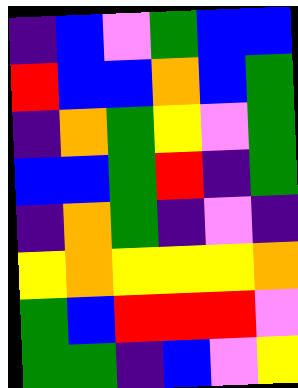[["indigo", "blue", "violet", "green", "blue", "blue"], ["red", "blue", "blue", "orange", "blue", "green"], ["indigo", "orange", "green", "yellow", "violet", "green"], ["blue", "blue", "green", "red", "indigo", "green"], ["indigo", "orange", "green", "indigo", "violet", "indigo"], ["yellow", "orange", "yellow", "yellow", "yellow", "orange"], ["green", "blue", "red", "red", "red", "violet"], ["green", "green", "indigo", "blue", "violet", "yellow"]]